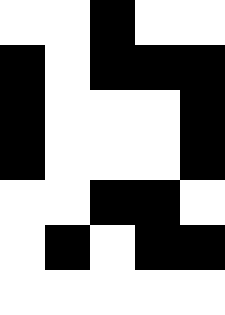[["white", "white", "black", "white", "white"], ["black", "white", "black", "black", "black"], ["black", "white", "white", "white", "black"], ["black", "white", "white", "white", "black"], ["white", "white", "black", "black", "white"], ["white", "black", "white", "black", "black"], ["white", "white", "white", "white", "white"]]